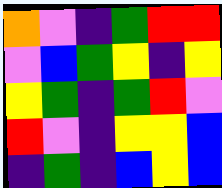[["orange", "violet", "indigo", "green", "red", "red"], ["violet", "blue", "green", "yellow", "indigo", "yellow"], ["yellow", "green", "indigo", "green", "red", "violet"], ["red", "violet", "indigo", "yellow", "yellow", "blue"], ["indigo", "green", "indigo", "blue", "yellow", "blue"]]